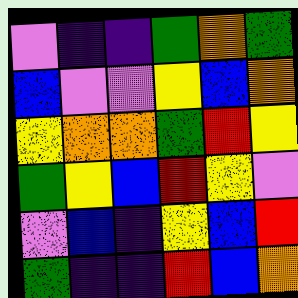[["violet", "indigo", "indigo", "green", "orange", "green"], ["blue", "violet", "violet", "yellow", "blue", "orange"], ["yellow", "orange", "orange", "green", "red", "yellow"], ["green", "yellow", "blue", "red", "yellow", "violet"], ["violet", "blue", "indigo", "yellow", "blue", "red"], ["green", "indigo", "indigo", "red", "blue", "orange"]]